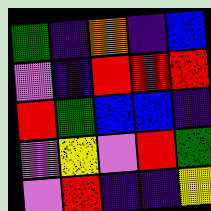[["green", "indigo", "orange", "indigo", "blue"], ["violet", "indigo", "red", "red", "red"], ["red", "green", "blue", "blue", "indigo"], ["violet", "yellow", "violet", "red", "green"], ["violet", "red", "indigo", "indigo", "yellow"]]